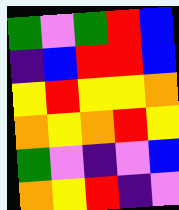[["green", "violet", "green", "red", "blue"], ["indigo", "blue", "red", "red", "blue"], ["yellow", "red", "yellow", "yellow", "orange"], ["orange", "yellow", "orange", "red", "yellow"], ["green", "violet", "indigo", "violet", "blue"], ["orange", "yellow", "red", "indigo", "violet"]]